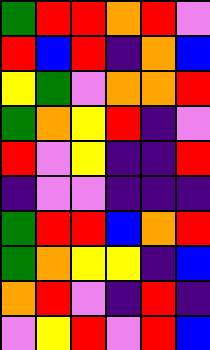[["green", "red", "red", "orange", "red", "violet"], ["red", "blue", "red", "indigo", "orange", "blue"], ["yellow", "green", "violet", "orange", "orange", "red"], ["green", "orange", "yellow", "red", "indigo", "violet"], ["red", "violet", "yellow", "indigo", "indigo", "red"], ["indigo", "violet", "violet", "indigo", "indigo", "indigo"], ["green", "red", "red", "blue", "orange", "red"], ["green", "orange", "yellow", "yellow", "indigo", "blue"], ["orange", "red", "violet", "indigo", "red", "indigo"], ["violet", "yellow", "red", "violet", "red", "blue"]]